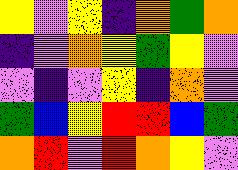[["yellow", "violet", "yellow", "indigo", "orange", "green", "orange"], ["indigo", "violet", "orange", "yellow", "green", "yellow", "violet"], ["violet", "indigo", "violet", "yellow", "indigo", "orange", "violet"], ["green", "blue", "yellow", "red", "red", "blue", "green"], ["orange", "red", "violet", "red", "orange", "yellow", "violet"]]